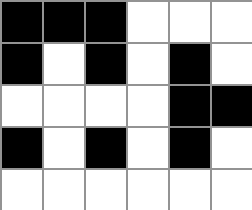[["black", "black", "black", "white", "white", "white"], ["black", "white", "black", "white", "black", "white"], ["white", "white", "white", "white", "black", "black"], ["black", "white", "black", "white", "black", "white"], ["white", "white", "white", "white", "white", "white"]]